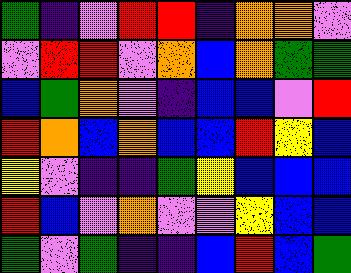[["green", "indigo", "violet", "red", "red", "indigo", "orange", "orange", "violet"], ["violet", "red", "red", "violet", "orange", "blue", "orange", "green", "green"], ["blue", "green", "orange", "violet", "indigo", "blue", "blue", "violet", "red"], ["red", "orange", "blue", "orange", "blue", "blue", "red", "yellow", "blue"], ["yellow", "violet", "indigo", "indigo", "green", "yellow", "blue", "blue", "blue"], ["red", "blue", "violet", "orange", "violet", "violet", "yellow", "blue", "blue"], ["green", "violet", "green", "indigo", "indigo", "blue", "red", "blue", "green"]]